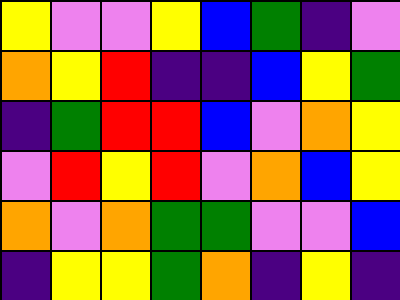[["yellow", "violet", "violet", "yellow", "blue", "green", "indigo", "violet"], ["orange", "yellow", "red", "indigo", "indigo", "blue", "yellow", "green"], ["indigo", "green", "red", "red", "blue", "violet", "orange", "yellow"], ["violet", "red", "yellow", "red", "violet", "orange", "blue", "yellow"], ["orange", "violet", "orange", "green", "green", "violet", "violet", "blue"], ["indigo", "yellow", "yellow", "green", "orange", "indigo", "yellow", "indigo"]]